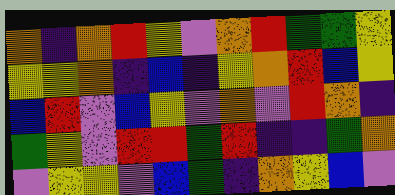[["orange", "indigo", "orange", "red", "yellow", "violet", "orange", "red", "green", "green", "yellow"], ["yellow", "yellow", "orange", "indigo", "blue", "indigo", "yellow", "orange", "red", "blue", "yellow"], ["blue", "red", "violet", "blue", "yellow", "violet", "orange", "violet", "red", "orange", "indigo"], ["green", "yellow", "violet", "red", "red", "green", "red", "indigo", "indigo", "green", "orange"], ["violet", "yellow", "yellow", "violet", "blue", "green", "indigo", "orange", "yellow", "blue", "violet"]]